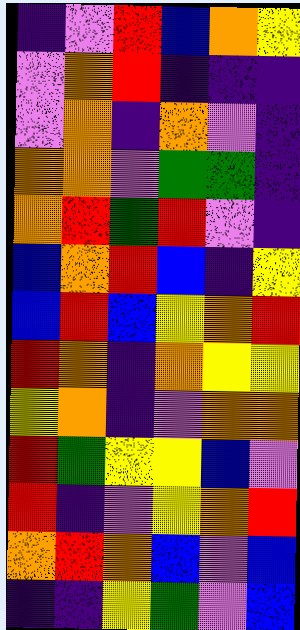[["indigo", "violet", "red", "blue", "orange", "yellow"], ["violet", "orange", "red", "indigo", "indigo", "indigo"], ["violet", "orange", "indigo", "orange", "violet", "indigo"], ["orange", "orange", "violet", "green", "green", "indigo"], ["orange", "red", "green", "red", "violet", "indigo"], ["blue", "orange", "red", "blue", "indigo", "yellow"], ["blue", "red", "blue", "yellow", "orange", "red"], ["red", "orange", "indigo", "orange", "yellow", "yellow"], ["yellow", "orange", "indigo", "violet", "orange", "orange"], ["red", "green", "yellow", "yellow", "blue", "violet"], ["red", "indigo", "violet", "yellow", "orange", "red"], ["orange", "red", "orange", "blue", "violet", "blue"], ["indigo", "indigo", "yellow", "green", "violet", "blue"]]